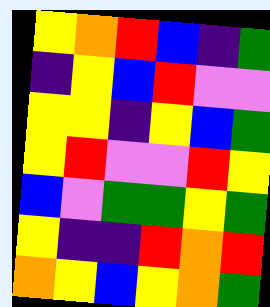[["yellow", "orange", "red", "blue", "indigo", "green"], ["indigo", "yellow", "blue", "red", "violet", "violet"], ["yellow", "yellow", "indigo", "yellow", "blue", "green"], ["yellow", "red", "violet", "violet", "red", "yellow"], ["blue", "violet", "green", "green", "yellow", "green"], ["yellow", "indigo", "indigo", "red", "orange", "red"], ["orange", "yellow", "blue", "yellow", "orange", "green"]]